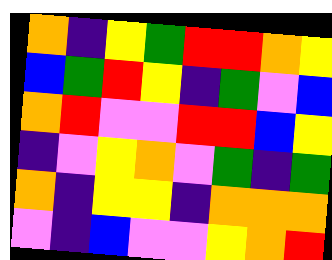[["orange", "indigo", "yellow", "green", "red", "red", "orange", "yellow"], ["blue", "green", "red", "yellow", "indigo", "green", "violet", "blue"], ["orange", "red", "violet", "violet", "red", "red", "blue", "yellow"], ["indigo", "violet", "yellow", "orange", "violet", "green", "indigo", "green"], ["orange", "indigo", "yellow", "yellow", "indigo", "orange", "orange", "orange"], ["violet", "indigo", "blue", "violet", "violet", "yellow", "orange", "red"]]